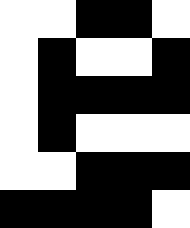[["white", "white", "black", "black", "white"], ["white", "black", "white", "white", "black"], ["white", "black", "black", "black", "black"], ["white", "black", "white", "white", "white"], ["white", "white", "black", "black", "black"], ["black", "black", "black", "black", "white"]]